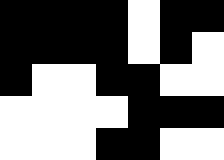[["black", "black", "black", "black", "white", "black", "black"], ["black", "black", "black", "black", "white", "black", "white"], ["black", "white", "white", "black", "black", "white", "white"], ["white", "white", "white", "white", "black", "black", "black"], ["white", "white", "white", "black", "black", "white", "white"]]